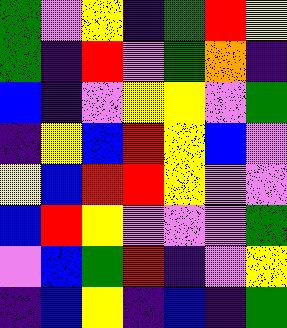[["green", "violet", "yellow", "indigo", "green", "red", "yellow"], ["green", "indigo", "red", "violet", "green", "orange", "indigo"], ["blue", "indigo", "violet", "yellow", "yellow", "violet", "green"], ["indigo", "yellow", "blue", "red", "yellow", "blue", "violet"], ["yellow", "blue", "red", "red", "yellow", "violet", "violet"], ["blue", "red", "yellow", "violet", "violet", "violet", "green"], ["violet", "blue", "green", "red", "indigo", "violet", "yellow"], ["indigo", "blue", "yellow", "indigo", "blue", "indigo", "green"]]